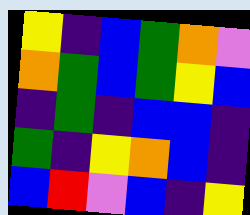[["yellow", "indigo", "blue", "green", "orange", "violet"], ["orange", "green", "blue", "green", "yellow", "blue"], ["indigo", "green", "indigo", "blue", "blue", "indigo"], ["green", "indigo", "yellow", "orange", "blue", "indigo"], ["blue", "red", "violet", "blue", "indigo", "yellow"]]